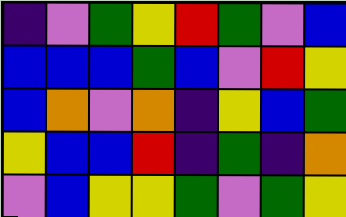[["indigo", "violet", "green", "yellow", "red", "green", "violet", "blue"], ["blue", "blue", "blue", "green", "blue", "violet", "red", "yellow"], ["blue", "orange", "violet", "orange", "indigo", "yellow", "blue", "green"], ["yellow", "blue", "blue", "red", "indigo", "green", "indigo", "orange"], ["violet", "blue", "yellow", "yellow", "green", "violet", "green", "yellow"]]